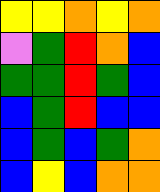[["yellow", "yellow", "orange", "yellow", "orange"], ["violet", "green", "red", "orange", "blue"], ["green", "green", "red", "green", "blue"], ["blue", "green", "red", "blue", "blue"], ["blue", "green", "blue", "green", "orange"], ["blue", "yellow", "blue", "orange", "orange"]]